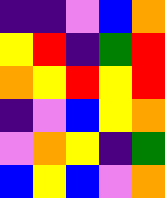[["indigo", "indigo", "violet", "blue", "orange"], ["yellow", "red", "indigo", "green", "red"], ["orange", "yellow", "red", "yellow", "red"], ["indigo", "violet", "blue", "yellow", "orange"], ["violet", "orange", "yellow", "indigo", "green"], ["blue", "yellow", "blue", "violet", "orange"]]